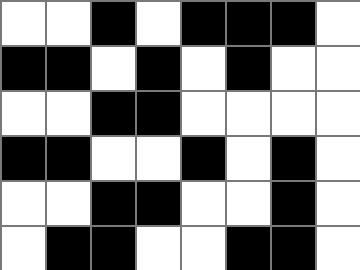[["white", "white", "black", "white", "black", "black", "black", "white"], ["black", "black", "white", "black", "white", "black", "white", "white"], ["white", "white", "black", "black", "white", "white", "white", "white"], ["black", "black", "white", "white", "black", "white", "black", "white"], ["white", "white", "black", "black", "white", "white", "black", "white"], ["white", "black", "black", "white", "white", "black", "black", "white"]]